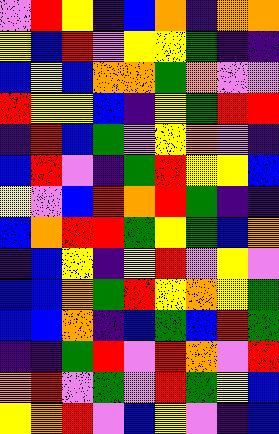[["violet", "red", "yellow", "indigo", "blue", "orange", "indigo", "orange", "orange"], ["yellow", "blue", "red", "violet", "yellow", "yellow", "green", "indigo", "indigo"], ["blue", "yellow", "blue", "orange", "orange", "green", "orange", "violet", "violet"], ["red", "yellow", "yellow", "blue", "indigo", "yellow", "green", "red", "red"], ["indigo", "red", "blue", "green", "violet", "yellow", "orange", "violet", "indigo"], ["blue", "red", "violet", "indigo", "green", "red", "yellow", "yellow", "blue"], ["yellow", "violet", "blue", "red", "orange", "red", "green", "indigo", "indigo"], ["blue", "orange", "red", "red", "green", "yellow", "green", "blue", "orange"], ["indigo", "blue", "yellow", "indigo", "yellow", "red", "violet", "yellow", "violet"], ["blue", "blue", "orange", "green", "red", "yellow", "orange", "yellow", "green"], ["blue", "blue", "orange", "indigo", "blue", "green", "blue", "red", "green"], ["indigo", "indigo", "green", "red", "violet", "red", "orange", "violet", "red"], ["orange", "red", "violet", "green", "violet", "red", "green", "yellow", "blue"], ["yellow", "orange", "red", "violet", "blue", "yellow", "violet", "indigo", "blue"]]